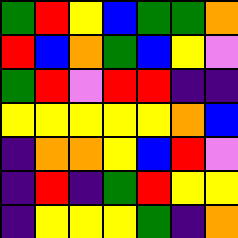[["green", "red", "yellow", "blue", "green", "green", "orange"], ["red", "blue", "orange", "green", "blue", "yellow", "violet"], ["green", "red", "violet", "red", "red", "indigo", "indigo"], ["yellow", "yellow", "yellow", "yellow", "yellow", "orange", "blue"], ["indigo", "orange", "orange", "yellow", "blue", "red", "violet"], ["indigo", "red", "indigo", "green", "red", "yellow", "yellow"], ["indigo", "yellow", "yellow", "yellow", "green", "indigo", "orange"]]